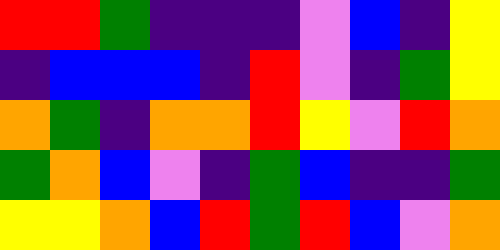[["red", "red", "green", "indigo", "indigo", "indigo", "violet", "blue", "indigo", "yellow"], ["indigo", "blue", "blue", "blue", "indigo", "red", "violet", "indigo", "green", "yellow"], ["orange", "green", "indigo", "orange", "orange", "red", "yellow", "violet", "red", "orange"], ["green", "orange", "blue", "violet", "indigo", "green", "blue", "indigo", "indigo", "green"], ["yellow", "yellow", "orange", "blue", "red", "green", "red", "blue", "violet", "orange"]]